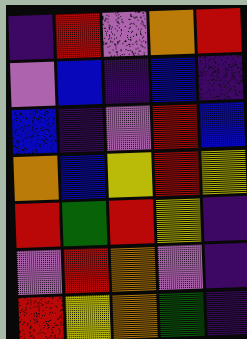[["indigo", "red", "violet", "orange", "red"], ["violet", "blue", "indigo", "blue", "indigo"], ["blue", "indigo", "violet", "red", "blue"], ["orange", "blue", "yellow", "red", "yellow"], ["red", "green", "red", "yellow", "indigo"], ["violet", "red", "orange", "violet", "indigo"], ["red", "yellow", "orange", "green", "indigo"]]